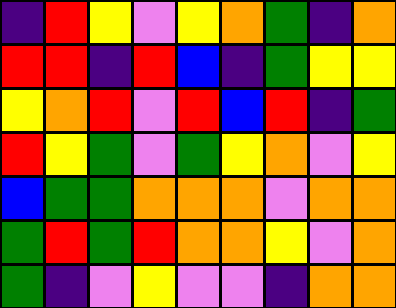[["indigo", "red", "yellow", "violet", "yellow", "orange", "green", "indigo", "orange"], ["red", "red", "indigo", "red", "blue", "indigo", "green", "yellow", "yellow"], ["yellow", "orange", "red", "violet", "red", "blue", "red", "indigo", "green"], ["red", "yellow", "green", "violet", "green", "yellow", "orange", "violet", "yellow"], ["blue", "green", "green", "orange", "orange", "orange", "violet", "orange", "orange"], ["green", "red", "green", "red", "orange", "orange", "yellow", "violet", "orange"], ["green", "indigo", "violet", "yellow", "violet", "violet", "indigo", "orange", "orange"]]